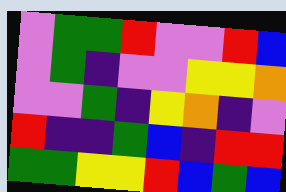[["violet", "green", "green", "red", "violet", "violet", "red", "blue"], ["violet", "green", "indigo", "violet", "violet", "yellow", "yellow", "orange"], ["violet", "violet", "green", "indigo", "yellow", "orange", "indigo", "violet"], ["red", "indigo", "indigo", "green", "blue", "indigo", "red", "red"], ["green", "green", "yellow", "yellow", "red", "blue", "green", "blue"]]